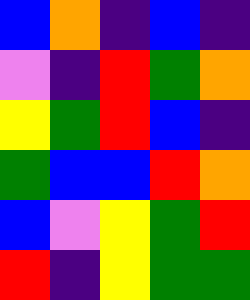[["blue", "orange", "indigo", "blue", "indigo"], ["violet", "indigo", "red", "green", "orange"], ["yellow", "green", "red", "blue", "indigo"], ["green", "blue", "blue", "red", "orange"], ["blue", "violet", "yellow", "green", "red"], ["red", "indigo", "yellow", "green", "green"]]